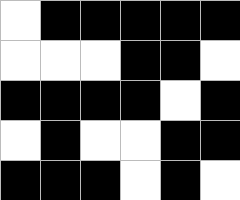[["white", "black", "black", "black", "black", "black"], ["white", "white", "white", "black", "black", "white"], ["black", "black", "black", "black", "white", "black"], ["white", "black", "white", "white", "black", "black"], ["black", "black", "black", "white", "black", "white"]]